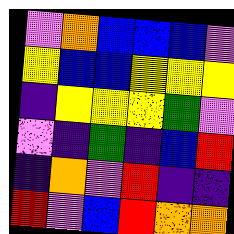[["violet", "orange", "blue", "blue", "blue", "violet"], ["yellow", "blue", "blue", "yellow", "yellow", "yellow"], ["indigo", "yellow", "yellow", "yellow", "green", "violet"], ["violet", "indigo", "green", "indigo", "blue", "red"], ["indigo", "orange", "violet", "red", "indigo", "indigo"], ["red", "violet", "blue", "red", "orange", "orange"]]